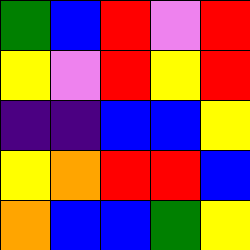[["green", "blue", "red", "violet", "red"], ["yellow", "violet", "red", "yellow", "red"], ["indigo", "indigo", "blue", "blue", "yellow"], ["yellow", "orange", "red", "red", "blue"], ["orange", "blue", "blue", "green", "yellow"]]